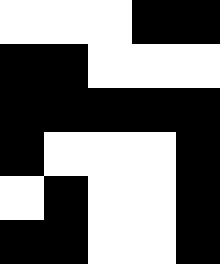[["white", "white", "white", "black", "black"], ["black", "black", "white", "white", "white"], ["black", "black", "black", "black", "black"], ["black", "white", "white", "white", "black"], ["white", "black", "white", "white", "black"], ["black", "black", "white", "white", "black"]]